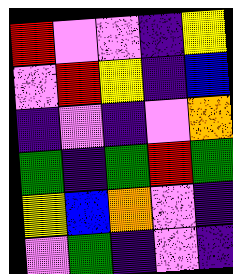[["red", "violet", "violet", "indigo", "yellow"], ["violet", "red", "yellow", "indigo", "blue"], ["indigo", "violet", "indigo", "violet", "orange"], ["green", "indigo", "green", "red", "green"], ["yellow", "blue", "orange", "violet", "indigo"], ["violet", "green", "indigo", "violet", "indigo"]]